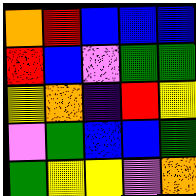[["orange", "red", "blue", "blue", "blue"], ["red", "blue", "violet", "green", "green"], ["yellow", "orange", "indigo", "red", "yellow"], ["violet", "green", "blue", "blue", "green"], ["green", "yellow", "yellow", "violet", "orange"]]